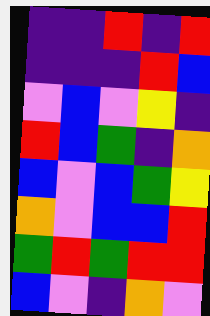[["indigo", "indigo", "red", "indigo", "red"], ["indigo", "indigo", "indigo", "red", "blue"], ["violet", "blue", "violet", "yellow", "indigo"], ["red", "blue", "green", "indigo", "orange"], ["blue", "violet", "blue", "green", "yellow"], ["orange", "violet", "blue", "blue", "red"], ["green", "red", "green", "red", "red"], ["blue", "violet", "indigo", "orange", "violet"]]